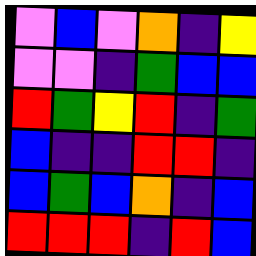[["violet", "blue", "violet", "orange", "indigo", "yellow"], ["violet", "violet", "indigo", "green", "blue", "blue"], ["red", "green", "yellow", "red", "indigo", "green"], ["blue", "indigo", "indigo", "red", "red", "indigo"], ["blue", "green", "blue", "orange", "indigo", "blue"], ["red", "red", "red", "indigo", "red", "blue"]]